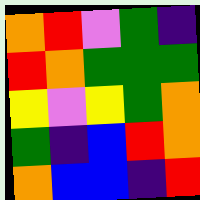[["orange", "red", "violet", "green", "indigo"], ["red", "orange", "green", "green", "green"], ["yellow", "violet", "yellow", "green", "orange"], ["green", "indigo", "blue", "red", "orange"], ["orange", "blue", "blue", "indigo", "red"]]